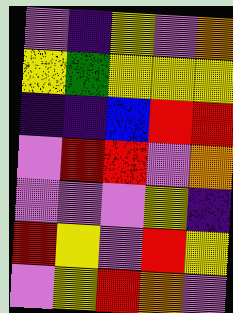[["violet", "indigo", "yellow", "violet", "orange"], ["yellow", "green", "yellow", "yellow", "yellow"], ["indigo", "indigo", "blue", "red", "red"], ["violet", "red", "red", "violet", "orange"], ["violet", "violet", "violet", "yellow", "indigo"], ["red", "yellow", "violet", "red", "yellow"], ["violet", "yellow", "red", "orange", "violet"]]